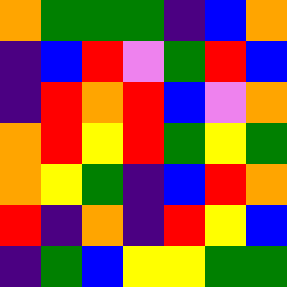[["orange", "green", "green", "green", "indigo", "blue", "orange"], ["indigo", "blue", "red", "violet", "green", "red", "blue"], ["indigo", "red", "orange", "red", "blue", "violet", "orange"], ["orange", "red", "yellow", "red", "green", "yellow", "green"], ["orange", "yellow", "green", "indigo", "blue", "red", "orange"], ["red", "indigo", "orange", "indigo", "red", "yellow", "blue"], ["indigo", "green", "blue", "yellow", "yellow", "green", "green"]]